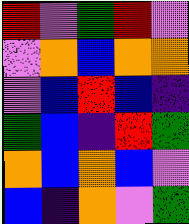[["red", "violet", "green", "red", "violet"], ["violet", "orange", "blue", "orange", "orange"], ["violet", "blue", "red", "blue", "indigo"], ["green", "blue", "indigo", "red", "green"], ["orange", "blue", "orange", "blue", "violet"], ["blue", "indigo", "orange", "violet", "green"]]